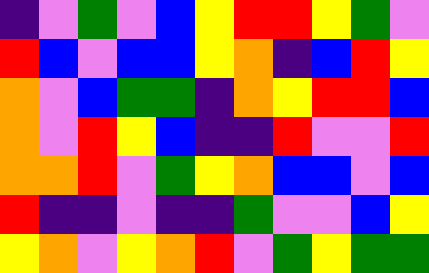[["indigo", "violet", "green", "violet", "blue", "yellow", "red", "red", "yellow", "green", "violet"], ["red", "blue", "violet", "blue", "blue", "yellow", "orange", "indigo", "blue", "red", "yellow"], ["orange", "violet", "blue", "green", "green", "indigo", "orange", "yellow", "red", "red", "blue"], ["orange", "violet", "red", "yellow", "blue", "indigo", "indigo", "red", "violet", "violet", "red"], ["orange", "orange", "red", "violet", "green", "yellow", "orange", "blue", "blue", "violet", "blue"], ["red", "indigo", "indigo", "violet", "indigo", "indigo", "green", "violet", "violet", "blue", "yellow"], ["yellow", "orange", "violet", "yellow", "orange", "red", "violet", "green", "yellow", "green", "green"]]